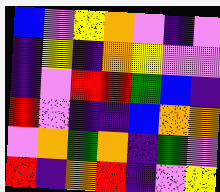[["blue", "violet", "yellow", "orange", "violet", "indigo", "violet"], ["indigo", "yellow", "indigo", "orange", "yellow", "violet", "violet"], ["indigo", "violet", "red", "red", "green", "blue", "indigo"], ["red", "violet", "indigo", "indigo", "blue", "orange", "orange"], ["violet", "orange", "green", "orange", "indigo", "green", "violet"], ["red", "indigo", "orange", "red", "indigo", "violet", "yellow"]]